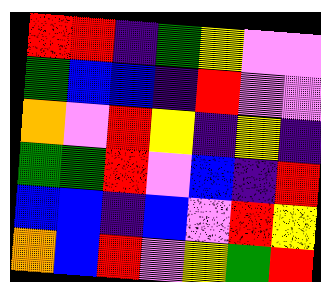[["red", "red", "indigo", "green", "yellow", "violet", "violet"], ["green", "blue", "blue", "indigo", "red", "violet", "violet"], ["orange", "violet", "red", "yellow", "indigo", "yellow", "indigo"], ["green", "green", "red", "violet", "blue", "indigo", "red"], ["blue", "blue", "indigo", "blue", "violet", "red", "yellow"], ["orange", "blue", "red", "violet", "yellow", "green", "red"]]